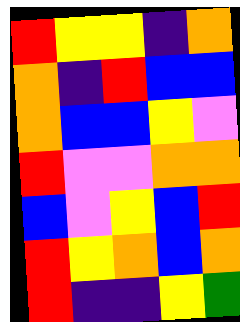[["red", "yellow", "yellow", "indigo", "orange"], ["orange", "indigo", "red", "blue", "blue"], ["orange", "blue", "blue", "yellow", "violet"], ["red", "violet", "violet", "orange", "orange"], ["blue", "violet", "yellow", "blue", "red"], ["red", "yellow", "orange", "blue", "orange"], ["red", "indigo", "indigo", "yellow", "green"]]